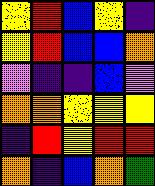[["yellow", "red", "blue", "yellow", "indigo"], ["yellow", "red", "blue", "blue", "orange"], ["violet", "indigo", "indigo", "blue", "violet"], ["orange", "orange", "yellow", "yellow", "yellow"], ["indigo", "red", "yellow", "red", "red"], ["orange", "indigo", "blue", "orange", "green"]]